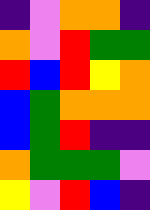[["indigo", "violet", "orange", "orange", "indigo"], ["orange", "violet", "red", "green", "green"], ["red", "blue", "red", "yellow", "orange"], ["blue", "green", "orange", "orange", "orange"], ["blue", "green", "red", "indigo", "indigo"], ["orange", "green", "green", "green", "violet"], ["yellow", "violet", "red", "blue", "indigo"]]